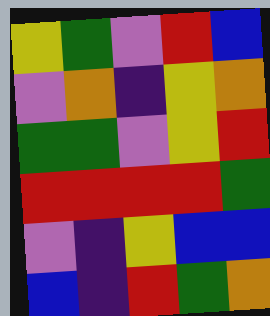[["yellow", "green", "violet", "red", "blue"], ["violet", "orange", "indigo", "yellow", "orange"], ["green", "green", "violet", "yellow", "red"], ["red", "red", "red", "red", "green"], ["violet", "indigo", "yellow", "blue", "blue"], ["blue", "indigo", "red", "green", "orange"]]